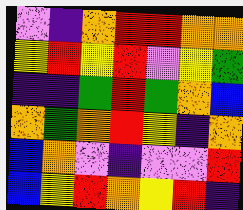[["violet", "indigo", "orange", "red", "red", "orange", "orange"], ["yellow", "red", "yellow", "red", "violet", "yellow", "green"], ["indigo", "indigo", "green", "red", "green", "orange", "blue"], ["orange", "green", "orange", "red", "yellow", "indigo", "orange"], ["blue", "orange", "violet", "indigo", "violet", "violet", "red"], ["blue", "yellow", "red", "orange", "yellow", "red", "indigo"]]